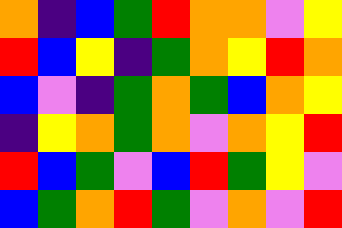[["orange", "indigo", "blue", "green", "red", "orange", "orange", "violet", "yellow"], ["red", "blue", "yellow", "indigo", "green", "orange", "yellow", "red", "orange"], ["blue", "violet", "indigo", "green", "orange", "green", "blue", "orange", "yellow"], ["indigo", "yellow", "orange", "green", "orange", "violet", "orange", "yellow", "red"], ["red", "blue", "green", "violet", "blue", "red", "green", "yellow", "violet"], ["blue", "green", "orange", "red", "green", "violet", "orange", "violet", "red"]]